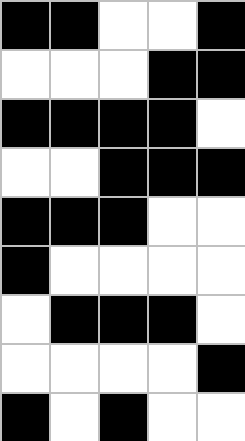[["black", "black", "white", "white", "black"], ["white", "white", "white", "black", "black"], ["black", "black", "black", "black", "white"], ["white", "white", "black", "black", "black"], ["black", "black", "black", "white", "white"], ["black", "white", "white", "white", "white"], ["white", "black", "black", "black", "white"], ["white", "white", "white", "white", "black"], ["black", "white", "black", "white", "white"]]